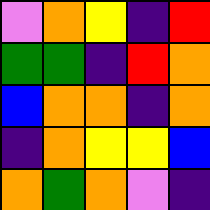[["violet", "orange", "yellow", "indigo", "red"], ["green", "green", "indigo", "red", "orange"], ["blue", "orange", "orange", "indigo", "orange"], ["indigo", "orange", "yellow", "yellow", "blue"], ["orange", "green", "orange", "violet", "indigo"]]